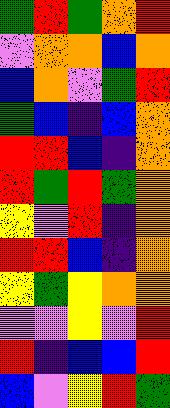[["green", "red", "green", "orange", "red"], ["violet", "orange", "orange", "blue", "orange"], ["blue", "orange", "violet", "green", "red"], ["green", "blue", "indigo", "blue", "orange"], ["red", "red", "blue", "indigo", "orange"], ["red", "green", "red", "green", "orange"], ["yellow", "violet", "red", "indigo", "orange"], ["red", "red", "blue", "indigo", "orange"], ["yellow", "green", "yellow", "orange", "orange"], ["violet", "violet", "yellow", "violet", "red"], ["red", "indigo", "blue", "blue", "red"], ["blue", "violet", "yellow", "red", "green"]]